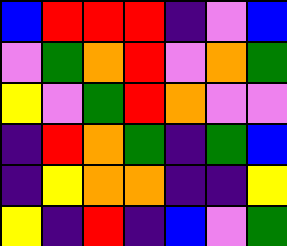[["blue", "red", "red", "red", "indigo", "violet", "blue"], ["violet", "green", "orange", "red", "violet", "orange", "green"], ["yellow", "violet", "green", "red", "orange", "violet", "violet"], ["indigo", "red", "orange", "green", "indigo", "green", "blue"], ["indigo", "yellow", "orange", "orange", "indigo", "indigo", "yellow"], ["yellow", "indigo", "red", "indigo", "blue", "violet", "green"]]